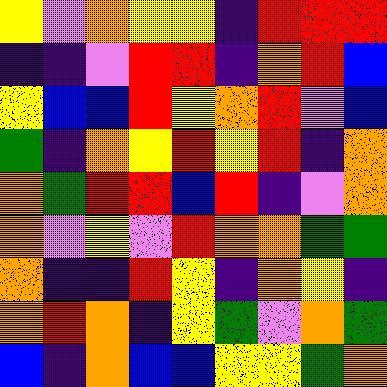[["yellow", "violet", "orange", "yellow", "yellow", "indigo", "red", "red", "red"], ["indigo", "indigo", "violet", "red", "red", "indigo", "orange", "red", "blue"], ["yellow", "blue", "blue", "red", "yellow", "orange", "red", "violet", "blue"], ["green", "indigo", "orange", "yellow", "red", "yellow", "red", "indigo", "orange"], ["orange", "green", "red", "red", "blue", "red", "indigo", "violet", "orange"], ["orange", "violet", "yellow", "violet", "red", "orange", "orange", "green", "green"], ["orange", "indigo", "indigo", "red", "yellow", "indigo", "orange", "yellow", "indigo"], ["orange", "red", "orange", "indigo", "yellow", "green", "violet", "orange", "green"], ["blue", "indigo", "orange", "blue", "blue", "yellow", "yellow", "green", "orange"]]